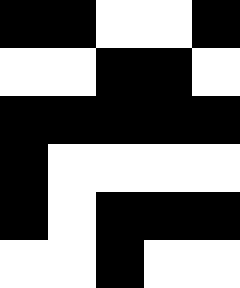[["black", "black", "white", "white", "black"], ["white", "white", "black", "black", "white"], ["black", "black", "black", "black", "black"], ["black", "white", "white", "white", "white"], ["black", "white", "black", "black", "black"], ["white", "white", "black", "white", "white"]]